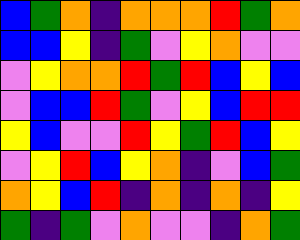[["blue", "green", "orange", "indigo", "orange", "orange", "orange", "red", "green", "orange"], ["blue", "blue", "yellow", "indigo", "green", "violet", "yellow", "orange", "violet", "violet"], ["violet", "yellow", "orange", "orange", "red", "green", "red", "blue", "yellow", "blue"], ["violet", "blue", "blue", "red", "green", "violet", "yellow", "blue", "red", "red"], ["yellow", "blue", "violet", "violet", "red", "yellow", "green", "red", "blue", "yellow"], ["violet", "yellow", "red", "blue", "yellow", "orange", "indigo", "violet", "blue", "green"], ["orange", "yellow", "blue", "red", "indigo", "orange", "indigo", "orange", "indigo", "yellow"], ["green", "indigo", "green", "violet", "orange", "violet", "violet", "indigo", "orange", "green"]]